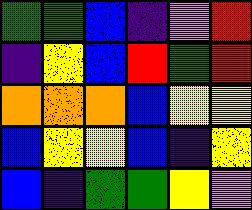[["green", "green", "blue", "indigo", "violet", "red"], ["indigo", "yellow", "blue", "red", "green", "red"], ["orange", "orange", "orange", "blue", "yellow", "yellow"], ["blue", "yellow", "yellow", "blue", "indigo", "yellow"], ["blue", "indigo", "green", "green", "yellow", "violet"]]